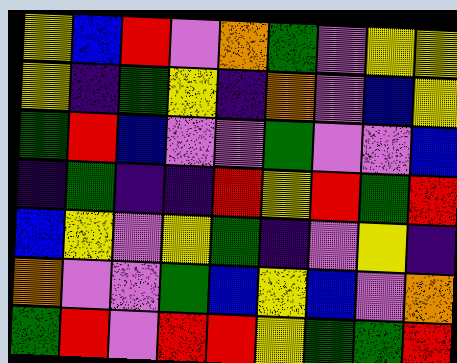[["yellow", "blue", "red", "violet", "orange", "green", "violet", "yellow", "yellow"], ["yellow", "indigo", "green", "yellow", "indigo", "orange", "violet", "blue", "yellow"], ["green", "red", "blue", "violet", "violet", "green", "violet", "violet", "blue"], ["indigo", "green", "indigo", "indigo", "red", "yellow", "red", "green", "red"], ["blue", "yellow", "violet", "yellow", "green", "indigo", "violet", "yellow", "indigo"], ["orange", "violet", "violet", "green", "blue", "yellow", "blue", "violet", "orange"], ["green", "red", "violet", "red", "red", "yellow", "green", "green", "red"]]